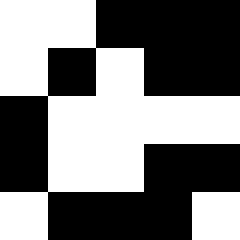[["white", "white", "black", "black", "black"], ["white", "black", "white", "black", "black"], ["black", "white", "white", "white", "white"], ["black", "white", "white", "black", "black"], ["white", "black", "black", "black", "white"]]